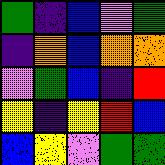[["green", "indigo", "blue", "violet", "green"], ["indigo", "orange", "blue", "orange", "orange"], ["violet", "green", "blue", "indigo", "red"], ["yellow", "indigo", "yellow", "red", "blue"], ["blue", "yellow", "violet", "green", "green"]]